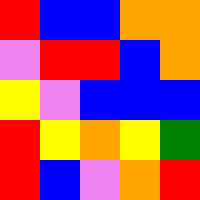[["red", "blue", "blue", "orange", "orange"], ["violet", "red", "red", "blue", "orange"], ["yellow", "violet", "blue", "blue", "blue"], ["red", "yellow", "orange", "yellow", "green"], ["red", "blue", "violet", "orange", "red"]]